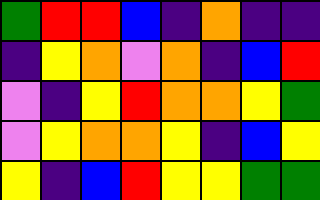[["green", "red", "red", "blue", "indigo", "orange", "indigo", "indigo"], ["indigo", "yellow", "orange", "violet", "orange", "indigo", "blue", "red"], ["violet", "indigo", "yellow", "red", "orange", "orange", "yellow", "green"], ["violet", "yellow", "orange", "orange", "yellow", "indigo", "blue", "yellow"], ["yellow", "indigo", "blue", "red", "yellow", "yellow", "green", "green"]]